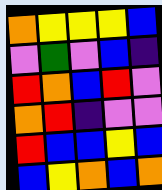[["orange", "yellow", "yellow", "yellow", "blue"], ["violet", "green", "violet", "blue", "indigo"], ["red", "orange", "blue", "red", "violet"], ["orange", "red", "indigo", "violet", "violet"], ["red", "blue", "blue", "yellow", "blue"], ["blue", "yellow", "orange", "blue", "orange"]]